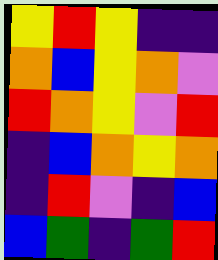[["yellow", "red", "yellow", "indigo", "indigo"], ["orange", "blue", "yellow", "orange", "violet"], ["red", "orange", "yellow", "violet", "red"], ["indigo", "blue", "orange", "yellow", "orange"], ["indigo", "red", "violet", "indigo", "blue"], ["blue", "green", "indigo", "green", "red"]]